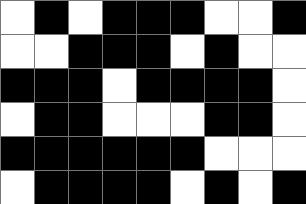[["white", "black", "white", "black", "black", "black", "white", "white", "black"], ["white", "white", "black", "black", "black", "white", "black", "white", "white"], ["black", "black", "black", "white", "black", "black", "black", "black", "white"], ["white", "black", "black", "white", "white", "white", "black", "black", "white"], ["black", "black", "black", "black", "black", "black", "white", "white", "white"], ["white", "black", "black", "black", "black", "white", "black", "white", "black"]]